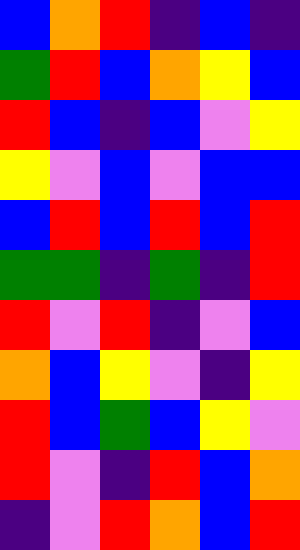[["blue", "orange", "red", "indigo", "blue", "indigo"], ["green", "red", "blue", "orange", "yellow", "blue"], ["red", "blue", "indigo", "blue", "violet", "yellow"], ["yellow", "violet", "blue", "violet", "blue", "blue"], ["blue", "red", "blue", "red", "blue", "red"], ["green", "green", "indigo", "green", "indigo", "red"], ["red", "violet", "red", "indigo", "violet", "blue"], ["orange", "blue", "yellow", "violet", "indigo", "yellow"], ["red", "blue", "green", "blue", "yellow", "violet"], ["red", "violet", "indigo", "red", "blue", "orange"], ["indigo", "violet", "red", "orange", "blue", "red"]]